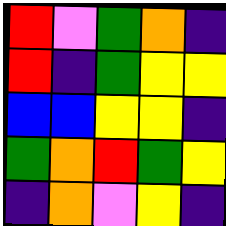[["red", "violet", "green", "orange", "indigo"], ["red", "indigo", "green", "yellow", "yellow"], ["blue", "blue", "yellow", "yellow", "indigo"], ["green", "orange", "red", "green", "yellow"], ["indigo", "orange", "violet", "yellow", "indigo"]]